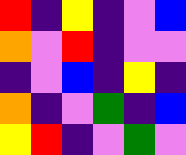[["red", "indigo", "yellow", "indigo", "violet", "blue"], ["orange", "violet", "red", "indigo", "violet", "violet"], ["indigo", "violet", "blue", "indigo", "yellow", "indigo"], ["orange", "indigo", "violet", "green", "indigo", "blue"], ["yellow", "red", "indigo", "violet", "green", "violet"]]